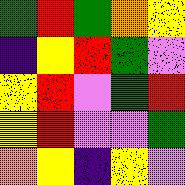[["green", "red", "green", "orange", "yellow"], ["indigo", "yellow", "red", "green", "violet"], ["yellow", "red", "violet", "green", "red"], ["yellow", "red", "violet", "violet", "green"], ["orange", "yellow", "indigo", "yellow", "violet"]]